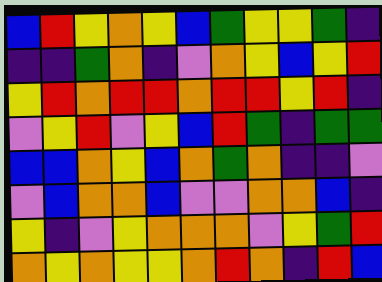[["blue", "red", "yellow", "orange", "yellow", "blue", "green", "yellow", "yellow", "green", "indigo"], ["indigo", "indigo", "green", "orange", "indigo", "violet", "orange", "yellow", "blue", "yellow", "red"], ["yellow", "red", "orange", "red", "red", "orange", "red", "red", "yellow", "red", "indigo"], ["violet", "yellow", "red", "violet", "yellow", "blue", "red", "green", "indigo", "green", "green"], ["blue", "blue", "orange", "yellow", "blue", "orange", "green", "orange", "indigo", "indigo", "violet"], ["violet", "blue", "orange", "orange", "blue", "violet", "violet", "orange", "orange", "blue", "indigo"], ["yellow", "indigo", "violet", "yellow", "orange", "orange", "orange", "violet", "yellow", "green", "red"], ["orange", "yellow", "orange", "yellow", "yellow", "orange", "red", "orange", "indigo", "red", "blue"]]